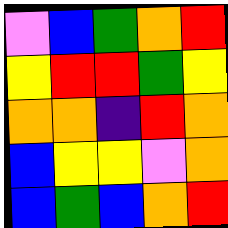[["violet", "blue", "green", "orange", "red"], ["yellow", "red", "red", "green", "yellow"], ["orange", "orange", "indigo", "red", "orange"], ["blue", "yellow", "yellow", "violet", "orange"], ["blue", "green", "blue", "orange", "red"]]